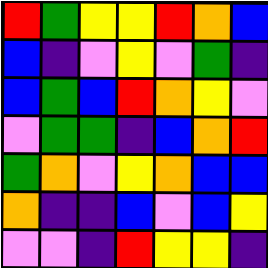[["red", "green", "yellow", "yellow", "red", "orange", "blue"], ["blue", "indigo", "violet", "yellow", "violet", "green", "indigo"], ["blue", "green", "blue", "red", "orange", "yellow", "violet"], ["violet", "green", "green", "indigo", "blue", "orange", "red"], ["green", "orange", "violet", "yellow", "orange", "blue", "blue"], ["orange", "indigo", "indigo", "blue", "violet", "blue", "yellow"], ["violet", "violet", "indigo", "red", "yellow", "yellow", "indigo"]]